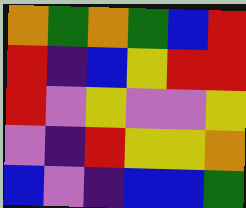[["orange", "green", "orange", "green", "blue", "red"], ["red", "indigo", "blue", "yellow", "red", "red"], ["red", "violet", "yellow", "violet", "violet", "yellow"], ["violet", "indigo", "red", "yellow", "yellow", "orange"], ["blue", "violet", "indigo", "blue", "blue", "green"]]